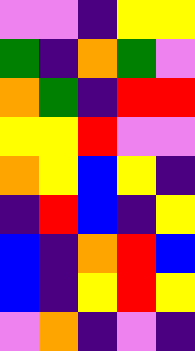[["violet", "violet", "indigo", "yellow", "yellow"], ["green", "indigo", "orange", "green", "violet"], ["orange", "green", "indigo", "red", "red"], ["yellow", "yellow", "red", "violet", "violet"], ["orange", "yellow", "blue", "yellow", "indigo"], ["indigo", "red", "blue", "indigo", "yellow"], ["blue", "indigo", "orange", "red", "blue"], ["blue", "indigo", "yellow", "red", "yellow"], ["violet", "orange", "indigo", "violet", "indigo"]]